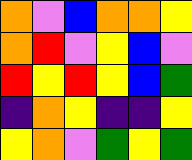[["orange", "violet", "blue", "orange", "orange", "yellow"], ["orange", "red", "violet", "yellow", "blue", "violet"], ["red", "yellow", "red", "yellow", "blue", "green"], ["indigo", "orange", "yellow", "indigo", "indigo", "yellow"], ["yellow", "orange", "violet", "green", "yellow", "green"]]